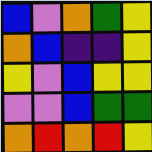[["blue", "violet", "orange", "green", "yellow"], ["orange", "blue", "indigo", "indigo", "yellow"], ["yellow", "violet", "blue", "yellow", "yellow"], ["violet", "violet", "blue", "green", "green"], ["orange", "red", "orange", "red", "yellow"]]